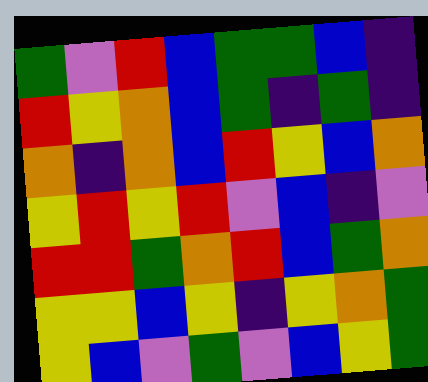[["green", "violet", "red", "blue", "green", "green", "blue", "indigo"], ["red", "yellow", "orange", "blue", "green", "indigo", "green", "indigo"], ["orange", "indigo", "orange", "blue", "red", "yellow", "blue", "orange"], ["yellow", "red", "yellow", "red", "violet", "blue", "indigo", "violet"], ["red", "red", "green", "orange", "red", "blue", "green", "orange"], ["yellow", "yellow", "blue", "yellow", "indigo", "yellow", "orange", "green"], ["yellow", "blue", "violet", "green", "violet", "blue", "yellow", "green"]]